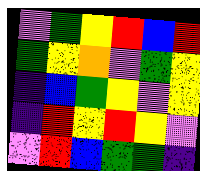[["violet", "green", "yellow", "red", "blue", "red"], ["green", "yellow", "orange", "violet", "green", "yellow"], ["indigo", "blue", "green", "yellow", "violet", "yellow"], ["indigo", "red", "yellow", "red", "yellow", "violet"], ["violet", "red", "blue", "green", "green", "indigo"]]